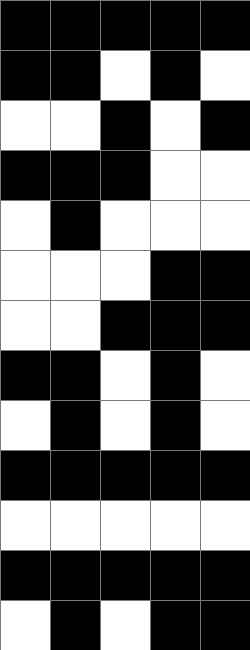[["black", "black", "black", "black", "black"], ["black", "black", "white", "black", "white"], ["white", "white", "black", "white", "black"], ["black", "black", "black", "white", "white"], ["white", "black", "white", "white", "white"], ["white", "white", "white", "black", "black"], ["white", "white", "black", "black", "black"], ["black", "black", "white", "black", "white"], ["white", "black", "white", "black", "white"], ["black", "black", "black", "black", "black"], ["white", "white", "white", "white", "white"], ["black", "black", "black", "black", "black"], ["white", "black", "white", "black", "black"]]